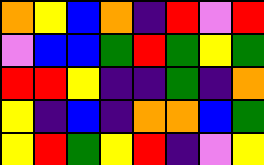[["orange", "yellow", "blue", "orange", "indigo", "red", "violet", "red"], ["violet", "blue", "blue", "green", "red", "green", "yellow", "green"], ["red", "red", "yellow", "indigo", "indigo", "green", "indigo", "orange"], ["yellow", "indigo", "blue", "indigo", "orange", "orange", "blue", "green"], ["yellow", "red", "green", "yellow", "red", "indigo", "violet", "yellow"]]